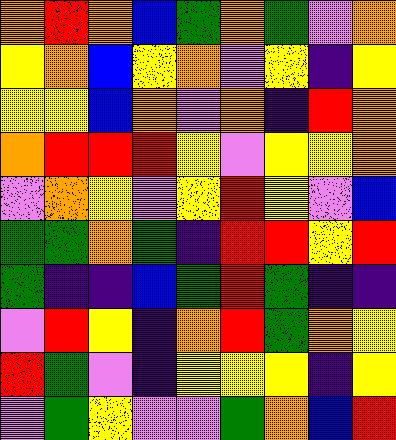[["orange", "red", "orange", "blue", "green", "orange", "green", "violet", "orange"], ["yellow", "orange", "blue", "yellow", "orange", "violet", "yellow", "indigo", "yellow"], ["yellow", "yellow", "blue", "orange", "violet", "orange", "indigo", "red", "orange"], ["orange", "red", "red", "red", "yellow", "violet", "yellow", "yellow", "orange"], ["violet", "orange", "yellow", "violet", "yellow", "red", "yellow", "violet", "blue"], ["green", "green", "orange", "green", "indigo", "red", "red", "yellow", "red"], ["green", "indigo", "indigo", "blue", "green", "red", "green", "indigo", "indigo"], ["violet", "red", "yellow", "indigo", "orange", "red", "green", "orange", "yellow"], ["red", "green", "violet", "indigo", "yellow", "yellow", "yellow", "indigo", "yellow"], ["violet", "green", "yellow", "violet", "violet", "green", "orange", "blue", "red"]]